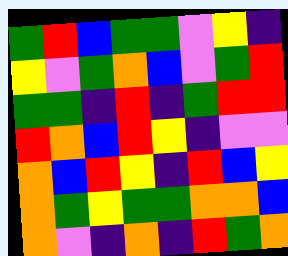[["green", "red", "blue", "green", "green", "violet", "yellow", "indigo"], ["yellow", "violet", "green", "orange", "blue", "violet", "green", "red"], ["green", "green", "indigo", "red", "indigo", "green", "red", "red"], ["red", "orange", "blue", "red", "yellow", "indigo", "violet", "violet"], ["orange", "blue", "red", "yellow", "indigo", "red", "blue", "yellow"], ["orange", "green", "yellow", "green", "green", "orange", "orange", "blue"], ["orange", "violet", "indigo", "orange", "indigo", "red", "green", "orange"]]